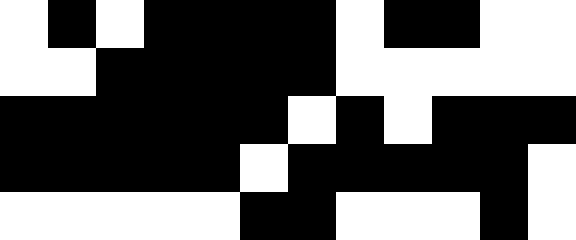[["white", "black", "white", "black", "black", "black", "black", "white", "black", "black", "white", "white"], ["white", "white", "black", "black", "black", "black", "black", "white", "white", "white", "white", "white"], ["black", "black", "black", "black", "black", "black", "white", "black", "white", "black", "black", "black"], ["black", "black", "black", "black", "black", "white", "black", "black", "black", "black", "black", "white"], ["white", "white", "white", "white", "white", "black", "black", "white", "white", "white", "black", "white"]]